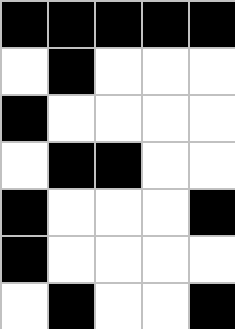[["black", "black", "black", "black", "black"], ["white", "black", "white", "white", "white"], ["black", "white", "white", "white", "white"], ["white", "black", "black", "white", "white"], ["black", "white", "white", "white", "black"], ["black", "white", "white", "white", "white"], ["white", "black", "white", "white", "black"]]